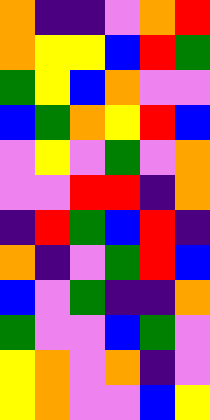[["orange", "indigo", "indigo", "violet", "orange", "red"], ["orange", "yellow", "yellow", "blue", "red", "green"], ["green", "yellow", "blue", "orange", "violet", "violet"], ["blue", "green", "orange", "yellow", "red", "blue"], ["violet", "yellow", "violet", "green", "violet", "orange"], ["violet", "violet", "red", "red", "indigo", "orange"], ["indigo", "red", "green", "blue", "red", "indigo"], ["orange", "indigo", "violet", "green", "red", "blue"], ["blue", "violet", "green", "indigo", "indigo", "orange"], ["green", "violet", "violet", "blue", "green", "violet"], ["yellow", "orange", "violet", "orange", "indigo", "violet"], ["yellow", "orange", "violet", "violet", "blue", "yellow"]]